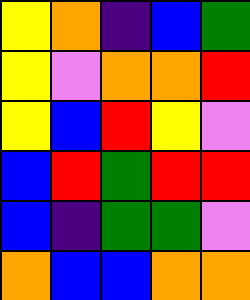[["yellow", "orange", "indigo", "blue", "green"], ["yellow", "violet", "orange", "orange", "red"], ["yellow", "blue", "red", "yellow", "violet"], ["blue", "red", "green", "red", "red"], ["blue", "indigo", "green", "green", "violet"], ["orange", "blue", "blue", "orange", "orange"]]